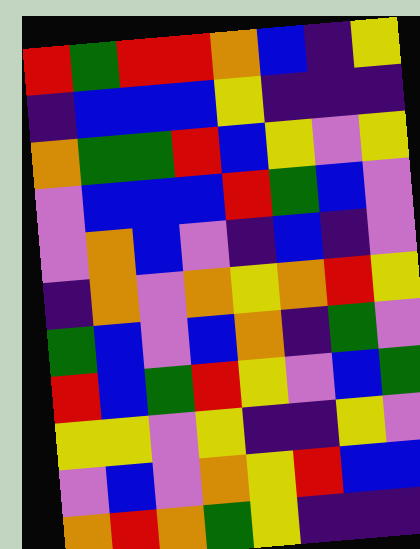[["red", "green", "red", "red", "orange", "blue", "indigo", "yellow"], ["indigo", "blue", "blue", "blue", "yellow", "indigo", "indigo", "indigo"], ["orange", "green", "green", "red", "blue", "yellow", "violet", "yellow"], ["violet", "blue", "blue", "blue", "red", "green", "blue", "violet"], ["violet", "orange", "blue", "violet", "indigo", "blue", "indigo", "violet"], ["indigo", "orange", "violet", "orange", "yellow", "orange", "red", "yellow"], ["green", "blue", "violet", "blue", "orange", "indigo", "green", "violet"], ["red", "blue", "green", "red", "yellow", "violet", "blue", "green"], ["yellow", "yellow", "violet", "yellow", "indigo", "indigo", "yellow", "violet"], ["violet", "blue", "violet", "orange", "yellow", "red", "blue", "blue"], ["orange", "red", "orange", "green", "yellow", "indigo", "indigo", "indigo"]]